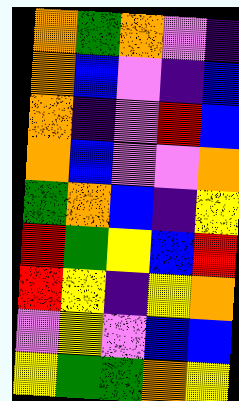[["orange", "green", "orange", "violet", "indigo"], ["orange", "blue", "violet", "indigo", "blue"], ["orange", "indigo", "violet", "red", "blue"], ["orange", "blue", "violet", "violet", "orange"], ["green", "orange", "blue", "indigo", "yellow"], ["red", "green", "yellow", "blue", "red"], ["red", "yellow", "indigo", "yellow", "orange"], ["violet", "yellow", "violet", "blue", "blue"], ["yellow", "green", "green", "orange", "yellow"]]